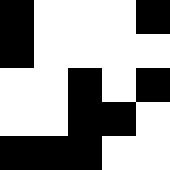[["black", "white", "white", "white", "black"], ["black", "white", "white", "white", "white"], ["white", "white", "black", "white", "black"], ["white", "white", "black", "black", "white"], ["black", "black", "black", "white", "white"]]